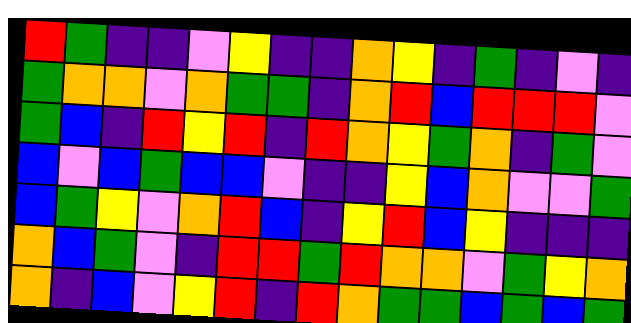[["red", "green", "indigo", "indigo", "violet", "yellow", "indigo", "indigo", "orange", "yellow", "indigo", "green", "indigo", "violet", "indigo"], ["green", "orange", "orange", "violet", "orange", "green", "green", "indigo", "orange", "red", "blue", "red", "red", "red", "violet"], ["green", "blue", "indigo", "red", "yellow", "red", "indigo", "red", "orange", "yellow", "green", "orange", "indigo", "green", "violet"], ["blue", "violet", "blue", "green", "blue", "blue", "violet", "indigo", "indigo", "yellow", "blue", "orange", "violet", "violet", "green"], ["blue", "green", "yellow", "violet", "orange", "red", "blue", "indigo", "yellow", "red", "blue", "yellow", "indigo", "indigo", "indigo"], ["orange", "blue", "green", "violet", "indigo", "red", "red", "green", "red", "orange", "orange", "violet", "green", "yellow", "orange"], ["orange", "indigo", "blue", "violet", "yellow", "red", "indigo", "red", "orange", "green", "green", "blue", "green", "blue", "green"]]